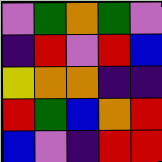[["violet", "green", "orange", "green", "violet"], ["indigo", "red", "violet", "red", "blue"], ["yellow", "orange", "orange", "indigo", "indigo"], ["red", "green", "blue", "orange", "red"], ["blue", "violet", "indigo", "red", "red"]]